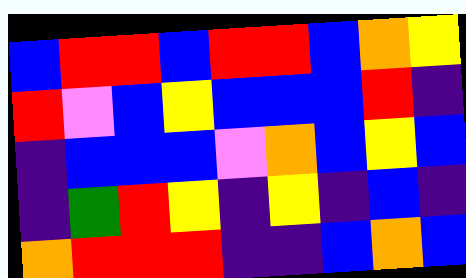[["blue", "red", "red", "blue", "red", "red", "blue", "orange", "yellow"], ["red", "violet", "blue", "yellow", "blue", "blue", "blue", "red", "indigo"], ["indigo", "blue", "blue", "blue", "violet", "orange", "blue", "yellow", "blue"], ["indigo", "green", "red", "yellow", "indigo", "yellow", "indigo", "blue", "indigo"], ["orange", "red", "red", "red", "indigo", "indigo", "blue", "orange", "blue"]]